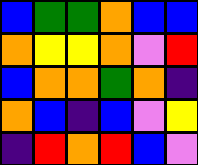[["blue", "green", "green", "orange", "blue", "blue"], ["orange", "yellow", "yellow", "orange", "violet", "red"], ["blue", "orange", "orange", "green", "orange", "indigo"], ["orange", "blue", "indigo", "blue", "violet", "yellow"], ["indigo", "red", "orange", "red", "blue", "violet"]]